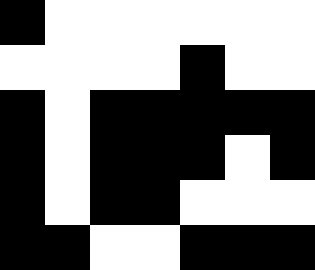[["black", "white", "white", "white", "white", "white", "white"], ["white", "white", "white", "white", "black", "white", "white"], ["black", "white", "black", "black", "black", "black", "black"], ["black", "white", "black", "black", "black", "white", "black"], ["black", "white", "black", "black", "white", "white", "white"], ["black", "black", "white", "white", "black", "black", "black"]]